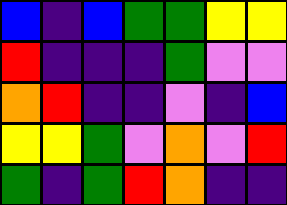[["blue", "indigo", "blue", "green", "green", "yellow", "yellow"], ["red", "indigo", "indigo", "indigo", "green", "violet", "violet"], ["orange", "red", "indigo", "indigo", "violet", "indigo", "blue"], ["yellow", "yellow", "green", "violet", "orange", "violet", "red"], ["green", "indigo", "green", "red", "orange", "indigo", "indigo"]]